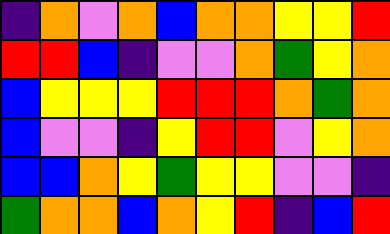[["indigo", "orange", "violet", "orange", "blue", "orange", "orange", "yellow", "yellow", "red"], ["red", "red", "blue", "indigo", "violet", "violet", "orange", "green", "yellow", "orange"], ["blue", "yellow", "yellow", "yellow", "red", "red", "red", "orange", "green", "orange"], ["blue", "violet", "violet", "indigo", "yellow", "red", "red", "violet", "yellow", "orange"], ["blue", "blue", "orange", "yellow", "green", "yellow", "yellow", "violet", "violet", "indigo"], ["green", "orange", "orange", "blue", "orange", "yellow", "red", "indigo", "blue", "red"]]